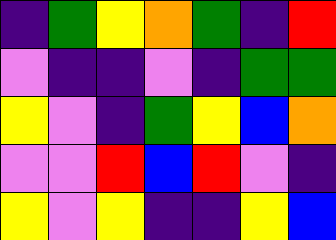[["indigo", "green", "yellow", "orange", "green", "indigo", "red"], ["violet", "indigo", "indigo", "violet", "indigo", "green", "green"], ["yellow", "violet", "indigo", "green", "yellow", "blue", "orange"], ["violet", "violet", "red", "blue", "red", "violet", "indigo"], ["yellow", "violet", "yellow", "indigo", "indigo", "yellow", "blue"]]